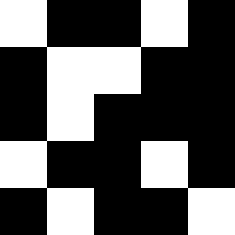[["white", "black", "black", "white", "black"], ["black", "white", "white", "black", "black"], ["black", "white", "black", "black", "black"], ["white", "black", "black", "white", "black"], ["black", "white", "black", "black", "white"]]